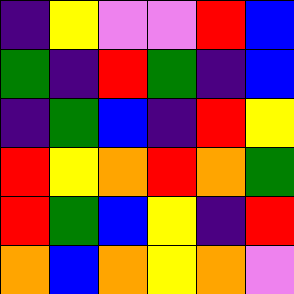[["indigo", "yellow", "violet", "violet", "red", "blue"], ["green", "indigo", "red", "green", "indigo", "blue"], ["indigo", "green", "blue", "indigo", "red", "yellow"], ["red", "yellow", "orange", "red", "orange", "green"], ["red", "green", "blue", "yellow", "indigo", "red"], ["orange", "blue", "orange", "yellow", "orange", "violet"]]